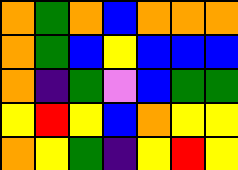[["orange", "green", "orange", "blue", "orange", "orange", "orange"], ["orange", "green", "blue", "yellow", "blue", "blue", "blue"], ["orange", "indigo", "green", "violet", "blue", "green", "green"], ["yellow", "red", "yellow", "blue", "orange", "yellow", "yellow"], ["orange", "yellow", "green", "indigo", "yellow", "red", "yellow"]]